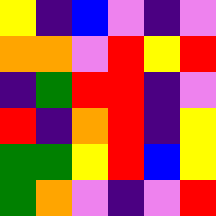[["yellow", "indigo", "blue", "violet", "indigo", "violet"], ["orange", "orange", "violet", "red", "yellow", "red"], ["indigo", "green", "red", "red", "indigo", "violet"], ["red", "indigo", "orange", "red", "indigo", "yellow"], ["green", "green", "yellow", "red", "blue", "yellow"], ["green", "orange", "violet", "indigo", "violet", "red"]]